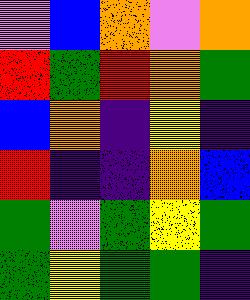[["violet", "blue", "orange", "violet", "orange"], ["red", "green", "red", "orange", "green"], ["blue", "orange", "indigo", "yellow", "indigo"], ["red", "indigo", "indigo", "orange", "blue"], ["green", "violet", "green", "yellow", "green"], ["green", "yellow", "green", "green", "indigo"]]